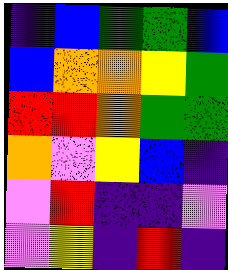[["indigo", "blue", "green", "green", "blue"], ["blue", "orange", "orange", "yellow", "green"], ["red", "red", "orange", "green", "green"], ["orange", "violet", "yellow", "blue", "indigo"], ["violet", "red", "indigo", "indigo", "violet"], ["violet", "yellow", "indigo", "red", "indigo"]]